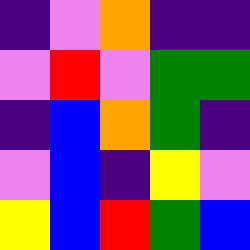[["indigo", "violet", "orange", "indigo", "indigo"], ["violet", "red", "violet", "green", "green"], ["indigo", "blue", "orange", "green", "indigo"], ["violet", "blue", "indigo", "yellow", "violet"], ["yellow", "blue", "red", "green", "blue"]]